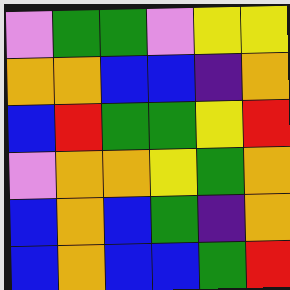[["violet", "green", "green", "violet", "yellow", "yellow"], ["orange", "orange", "blue", "blue", "indigo", "orange"], ["blue", "red", "green", "green", "yellow", "red"], ["violet", "orange", "orange", "yellow", "green", "orange"], ["blue", "orange", "blue", "green", "indigo", "orange"], ["blue", "orange", "blue", "blue", "green", "red"]]